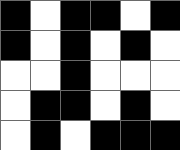[["black", "white", "black", "black", "white", "black"], ["black", "white", "black", "white", "black", "white"], ["white", "white", "black", "white", "white", "white"], ["white", "black", "black", "white", "black", "white"], ["white", "black", "white", "black", "black", "black"]]